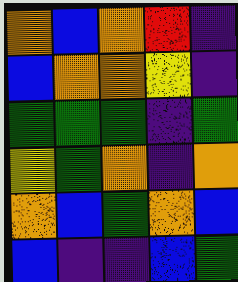[["orange", "blue", "orange", "red", "indigo"], ["blue", "orange", "orange", "yellow", "indigo"], ["green", "green", "green", "indigo", "green"], ["yellow", "green", "orange", "indigo", "orange"], ["orange", "blue", "green", "orange", "blue"], ["blue", "indigo", "indigo", "blue", "green"]]